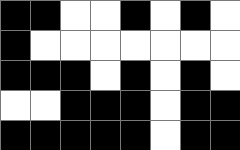[["black", "black", "white", "white", "black", "white", "black", "white"], ["black", "white", "white", "white", "white", "white", "white", "white"], ["black", "black", "black", "white", "black", "white", "black", "white"], ["white", "white", "black", "black", "black", "white", "black", "black"], ["black", "black", "black", "black", "black", "white", "black", "black"]]